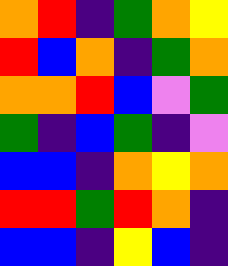[["orange", "red", "indigo", "green", "orange", "yellow"], ["red", "blue", "orange", "indigo", "green", "orange"], ["orange", "orange", "red", "blue", "violet", "green"], ["green", "indigo", "blue", "green", "indigo", "violet"], ["blue", "blue", "indigo", "orange", "yellow", "orange"], ["red", "red", "green", "red", "orange", "indigo"], ["blue", "blue", "indigo", "yellow", "blue", "indigo"]]